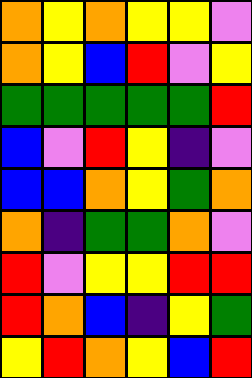[["orange", "yellow", "orange", "yellow", "yellow", "violet"], ["orange", "yellow", "blue", "red", "violet", "yellow"], ["green", "green", "green", "green", "green", "red"], ["blue", "violet", "red", "yellow", "indigo", "violet"], ["blue", "blue", "orange", "yellow", "green", "orange"], ["orange", "indigo", "green", "green", "orange", "violet"], ["red", "violet", "yellow", "yellow", "red", "red"], ["red", "orange", "blue", "indigo", "yellow", "green"], ["yellow", "red", "orange", "yellow", "blue", "red"]]